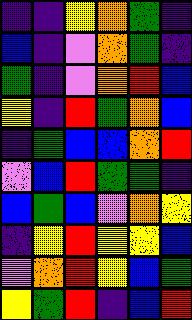[["indigo", "indigo", "yellow", "orange", "green", "indigo"], ["blue", "indigo", "violet", "orange", "green", "indigo"], ["green", "indigo", "violet", "orange", "red", "blue"], ["yellow", "indigo", "red", "green", "orange", "blue"], ["indigo", "green", "blue", "blue", "orange", "red"], ["violet", "blue", "red", "green", "green", "indigo"], ["blue", "green", "blue", "violet", "orange", "yellow"], ["indigo", "yellow", "red", "yellow", "yellow", "blue"], ["violet", "orange", "red", "yellow", "blue", "green"], ["yellow", "green", "red", "indigo", "blue", "red"]]